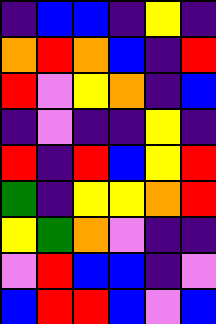[["indigo", "blue", "blue", "indigo", "yellow", "indigo"], ["orange", "red", "orange", "blue", "indigo", "red"], ["red", "violet", "yellow", "orange", "indigo", "blue"], ["indigo", "violet", "indigo", "indigo", "yellow", "indigo"], ["red", "indigo", "red", "blue", "yellow", "red"], ["green", "indigo", "yellow", "yellow", "orange", "red"], ["yellow", "green", "orange", "violet", "indigo", "indigo"], ["violet", "red", "blue", "blue", "indigo", "violet"], ["blue", "red", "red", "blue", "violet", "blue"]]